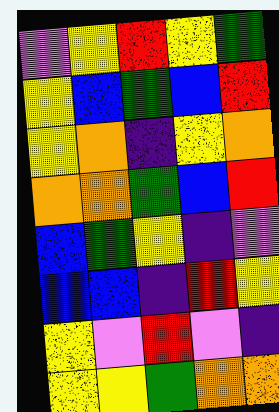[["violet", "yellow", "red", "yellow", "green"], ["yellow", "blue", "green", "blue", "red"], ["yellow", "orange", "indigo", "yellow", "orange"], ["orange", "orange", "green", "blue", "red"], ["blue", "green", "yellow", "indigo", "violet"], ["blue", "blue", "indigo", "red", "yellow"], ["yellow", "violet", "red", "violet", "indigo"], ["yellow", "yellow", "green", "orange", "orange"]]